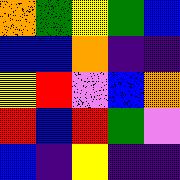[["orange", "green", "yellow", "green", "blue"], ["blue", "blue", "orange", "indigo", "indigo"], ["yellow", "red", "violet", "blue", "orange"], ["red", "blue", "red", "green", "violet"], ["blue", "indigo", "yellow", "indigo", "indigo"]]